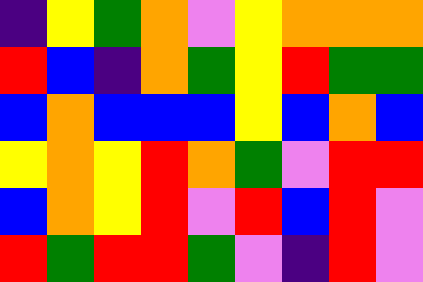[["indigo", "yellow", "green", "orange", "violet", "yellow", "orange", "orange", "orange"], ["red", "blue", "indigo", "orange", "green", "yellow", "red", "green", "green"], ["blue", "orange", "blue", "blue", "blue", "yellow", "blue", "orange", "blue"], ["yellow", "orange", "yellow", "red", "orange", "green", "violet", "red", "red"], ["blue", "orange", "yellow", "red", "violet", "red", "blue", "red", "violet"], ["red", "green", "red", "red", "green", "violet", "indigo", "red", "violet"]]